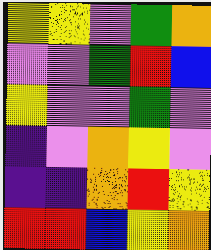[["yellow", "yellow", "violet", "green", "orange"], ["violet", "violet", "green", "red", "blue"], ["yellow", "violet", "violet", "green", "violet"], ["indigo", "violet", "orange", "yellow", "violet"], ["indigo", "indigo", "orange", "red", "yellow"], ["red", "red", "blue", "yellow", "orange"]]